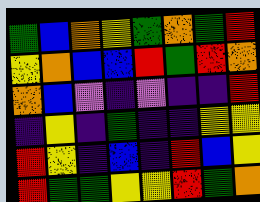[["green", "blue", "orange", "yellow", "green", "orange", "green", "red"], ["yellow", "orange", "blue", "blue", "red", "green", "red", "orange"], ["orange", "blue", "violet", "indigo", "violet", "indigo", "indigo", "red"], ["indigo", "yellow", "indigo", "green", "indigo", "indigo", "yellow", "yellow"], ["red", "yellow", "indigo", "blue", "indigo", "red", "blue", "yellow"], ["red", "green", "green", "yellow", "yellow", "red", "green", "orange"]]